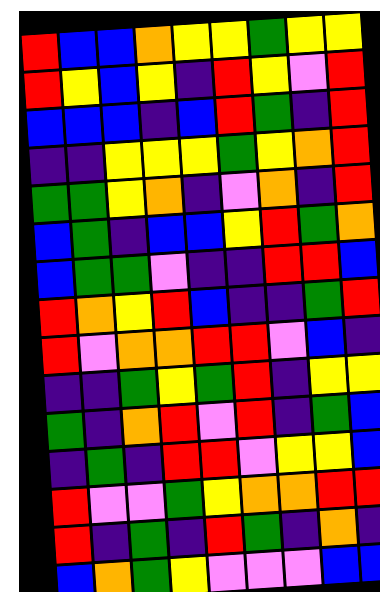[["red", "blue", "blue", "orange", "yellow", "yellow", "green", "yellow", "yellow"], ["red", "yellow", "blue", "yellow", "indigo", "red", "yellow", "violet", "red"], ["blue", "blue", "blue", "indigo", "blue", "red", "green", "indigo", "red"], ["indigo", "indigo", "yellow", "yellow", "yellow", "green", "yellow", "orange", "red"], ["green", "green", "yellow", "orange", "indigo", "violet", "orange", "indigo", "red"], ["blue", "green", "indigo", "blue", "blue", "yellow", "red", "green", "orange"], ["blue", "green", "green", "violet", "indigo", "indigo", "red", "red", "blue"], ["red", "orange", "yellow", "red", "blue", "indigo", "indigo", "green", "red"], ["red", "violet", "orange", "orange", "red", "red", "violet", "blue", "indigo"], ["indigo", "indigo", "green", "yellow", "green", "red", "indigo", "yellow", "yellow"], ["green", "indigo", "orange", "red", "violet", "red", "indigo", "green", "blue"], ["indigo", "green", "indigo", "red", "red", "violet", "yellow", "yellow", "blue"], ["red", "violet", "violet", "green", "yellow", "orange", "orange", "red", "red"], ["red", "indigo", "green", "indigo", "red", "green", "indigo", "orange", "indigo"], ["blue", "orange", "green", "yellow", "violet", "violet", "violet", "blue", "blue"]]